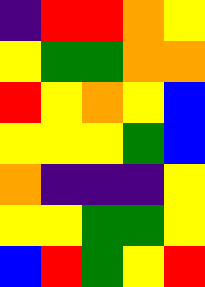[["indigo", "red", "red", "orange", "yellow"], ["yellow", "green", "green", "orange", "orange"], ["red", "yellow", "orange", "yellow", "blue"], ["yellow", "yellow", "yellow", "green", "blue"], ["orange", "indigo", "indigo", "indigo", "yellow"], ["yellow", "yellow", "green", "green", "yellow"], ["blue", "red", "green", "yellow", "red"]]